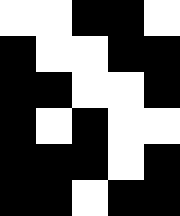[["white", "white", "black", "black", "white"], ["black", "white", "white", "black", "black"], ["black", "black", "white", "white", "black"], ["black", "white", "black", "white", "white"], ["black", "black", "black", "white", "black"], ["black", "black", "white", "black", "black"]]